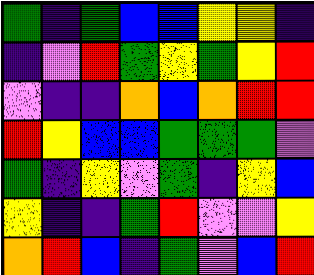[["green", "indigo", "green", "blue", "blue", "yellow", "yellow", "indigo"], ["indigo", "violet", "red", "green", "yellow", "green", "yellow", "red"], ["violet", "indigo", "indigo", "orange", "blue", "orange", "red", "red"], ["red", "yellow", "blue", "blue", "green", "green", "green", "violet"], ["green", "indigo", "yellow", "violet", "green", "indigo", "yellow", "blue"], ["yellow", "indigo", "indigo", "green", "red", "violet", "violet", "yellow"], ["orange", "red", "blue", "indigo", "green", "violet", "blue", "red"]]